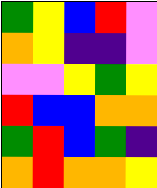[["green", "yellow", "blue", "red", "violet"], ["orange", "yellow", "indigo", "indigo", "violet"], ["violet", "violet", "yellow", "green", "yellow"], ["red", "blue", "blue", "orange", "orange"], ["green", "red", "blue", "green", "indigo"], ["orange", "red", "orange", "orange", "yellow"]]